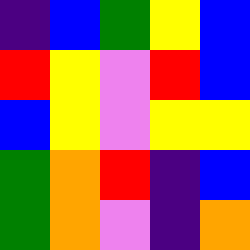[["indigo", "blue", "green", "yellow", "blue"], ["red", "yellow", "violet", "red", "blue"], ["blue", "yellow", "violet", "yellow", "yellow"], ["green", "orange", "red", "indigo", "blue"], ["green", "orange", "violet", "indigo", "orange"]]